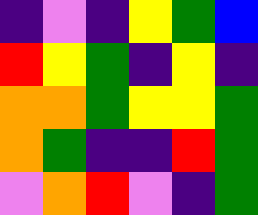[["indigo", "violet", "indigo", "yellow", "green", "blue"], ["red", "yellow", "green", "indigo", "yellow", "indigo"], ["orange", "orange", "green", "yellow", "yellow", "green"], ["orange", "green", "indigo", "indigo", "red", "green"], ["violet", "orange", "red", "violet", "indigo", "green"]]